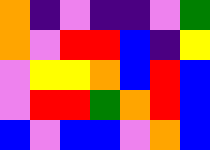[["orange", "indigo", "violet", "indigo", "indigo", "violet", "green"], ["orange", "violet", "red", "red", "blue", "indigo", "yellow"], ["violet", "yellow", "yellow", "orange", "blue", "red", "blue"], ["violet", "red", "red", "green", "orange", "red", "blue"], ["blue", "violet", "blue", "blue", "violet", "orange", "blue"]]